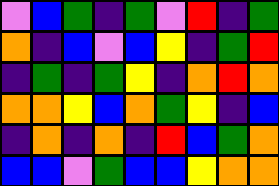[["violet", "blue", "green", "indigo", "green", "violet", "red", "indigo", "green"], ["orange", "indigo", "blue", "violet", "blue", "yellow", "indigo", "green", "red"], ["indigo", "green", "indigo", "green", "yellow", "indigo", "orange", "red", "orange"], ["orange", "orange", "yellow", "blue", "orange", "green", "yellow", "indigo", "blue"], ["indigo", "orange", "indigo", "orange", "indigo", "red", "blue", "green", "orange"], ["blue", "blue", "violet", "green", "blue", "blue", "yellow", "orange", "orange"]]